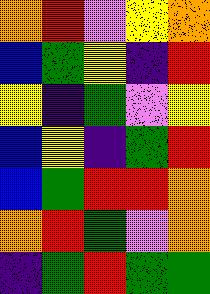[["orange", "red", "violet", "yellow", "orange"], ["blue", "green", "yellow", "indigo", "red"], ["yellow", "indigo", "green", "violet", "yellow"], ["blue", "yellow", "indigo", "green", "red"], ["blue", "green", "red", "red", "orange"], ["orange", "red", "green", "violet", "orange"], ["indigo", "green", "red", "green", "green"]]